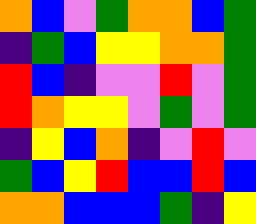[["orange", "blue", "violet", "green", "orange", "orange", "blue", "green"], ["indigo", "green", "blue", "yellow", "yellow", "orange", "orange", "green"], ["red", "blue", "indigo", "violet", "violet", "red", "violet", "green"], ["red", "orange", "yellow", "yellow", "violet", "green", "violet", "green"], ["indigo", "yellow", "blue", "orange", "indigo", "violet", "red", "violet"], ["green", "blue", "yellow", "red", "blue", "blue", "red", "blue"], ["orange", "orange", "blue", "blue", "blue", "green", "indigo", "yellow"]]